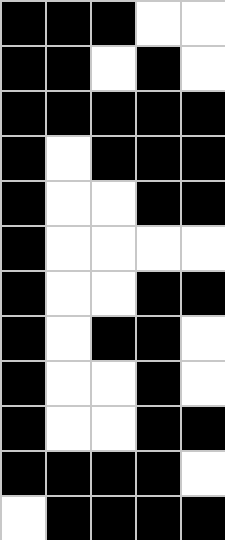[["black", "black", "black", "white", "white"], ["black", "black", "white", "black", "white"], ["black", "black", "black", "black", "black"], ["black", "white", "black", "black", "black"], ["black", "white", "white", "black", "black"], ["black", "white", "white", "white", "white"], ["black", "white", "white", "black", "black"], ["black", "white", "black", "black", "white"], ["black", "white", "white", "black", "white"], ["black", "white", "white", "black", "black"], ["black", "black", "black", "black", "white"], ["white", "black", "black", "black", "black"]]